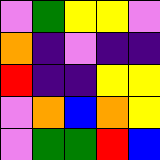[["violet", "green", "yellow", "yellow", "violet"], ["orange", "indigo", "violet", "indigo", "indigo"], ["red", "indigo", "indigo", "yellow", "yellow"], ["violet", "orange", "blue", "orange", "yellow"], ["violet", "green", "green", "red", "blue"]]